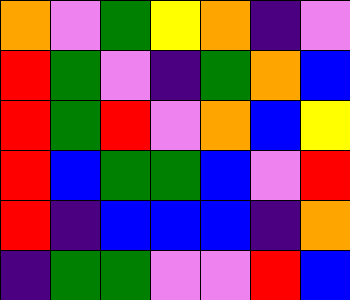[["orange", "violet", "green", "yellow", "orange", "indigo", "violet"], ["red", "green", "violet", "indigo", "green", "orange", "blue"], ["red", "green", "red", "violet", "orange", "blue", "yellow"], ["red", "blue", "green", "green", "blue", "violet", "red"], ["red", "indigo", "blue", "blue", "blue", "indigo", "orange"], ["indigo", "green", "green", "violet", "violet", "red", "blue"]]